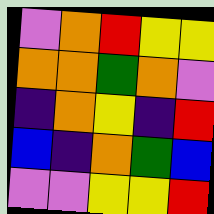[["violet", "orange", "red", "yellow", "yellow"], ["orange", "orange", "green", "orange", "violet"], ["indigo", "orange", "yellow", "indigo", "red"], ["blue", "indigo", "orange", "green", "blue"], ["violet", "violet", "yellow", "yellow", "red"]]